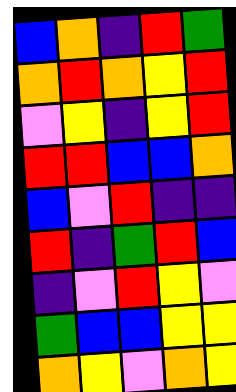[["blue", "orange", "indigo", "red", "green"], ["orange", "red", "orange", "yellow", "red"], ["violet", "yellow", "indigo", "yellow", "red"], ["red", "red", "blue", "blue", "orange"], ["blue", "violet", "red", "indigo", "indigo"], ["red", "indigo", "green", "red", "blue"], ["indigo", "violet", "red", "yellow", "violet"], ["green", "blue", "blue", "yellow", "yellow"], ["orange", "yellow", "violet", "orange", "yellow"]]